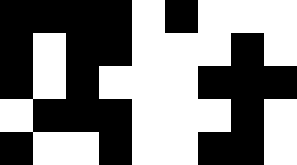[["black", "black", "black", "black", "white", "black", "white", "white", "white"], ["black", "white", "black", "black", "white", "white", "white", "black", "white"], ["black", "white", "black", "white", "white", "white", "black", "black", "black"], ["white", "black", "black", "black", "white", "white", "white", "black", "white"], ["black", "white", "white", "black", "white", "white", "black", "black", "white"]]